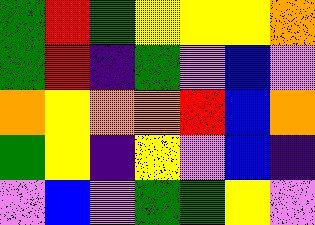[["green", "red", "green", "yellow", "yellow", "yellow", "orange"], ["green", "red", "indigo", "green", "violet", "blue", "violet"], ["orange", "yellow", "orange", "orange", "red", "blue", "orange"], ["green", "yellow", "indigo", "yellow", "violet", "blue", "indigo"], ["violet", "blue", "violet", "green", "green", "yellow", "violet"]]